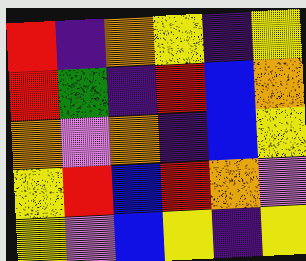[["red", "indigo", "orange", "yellow", "indigo", "yellow"], ["red", "green", "indigo", "red", "blue", "orange"], ["orange", "violet", "orange", "indigo", "blue", "yellow"], ["yellow", "red", "blue", "red", "orange", "violet"], ["yellow", "violet", "blue", "yellow", "indigo", "yellow"]]